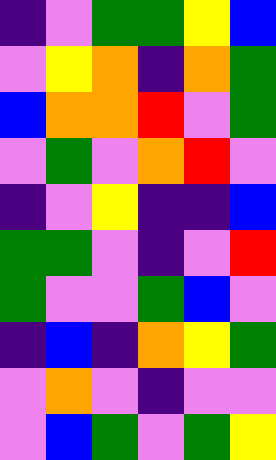[["indigo", "violet", "green", "green", "yellow", "blue"], ["violet", "yellow", "orange", "indigo", "orange", "green"], ["blue", "orange", "orange", "red", "violet", "green"], ["violet", "green", "violet", "orange", "red", "violet"], ["indigo", "violet", "yellow", "indigo", "indigo", "blue"], ["green", "green", "violet", "indigo", "violet", "red"], ["green", "violet", "violet", "green", "blue", "violet"], ["indigo", "blue", "indigo", "orange", "yellow", "green"], ["violet", "orange", "violet", "indigo", "violet", "violet"], ["violet", "blue", "green", "violet", "green", "yellow"]]